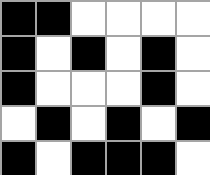[["black", "black", "white", "white", "white", "white"], ["black", "white", "black", "white", "black", "white"], ["black", "white", "white", "white", "black", "white"], ["white", "black", "white", "black", "white", "black"], ["black", "white", "black", "black", "black", "white"]]